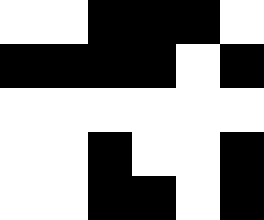[["white", "white", "black", "black", "black", "white"], ["black", "black", "black", "black", "white", "black"], ["white", "white", "white", "white", "white", "white"], ["white", "white", "black", "white", "white", "black"], ["white", "white", "black", "black", "white", "black"]]